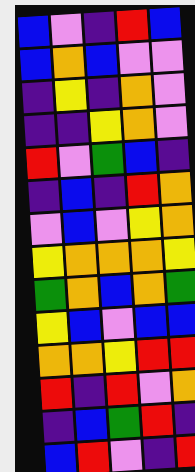[["blue", "violet", "indigo", "red", "blue"], ["blue", "orange", "blue", "violet", "violet"], ["indigo", "yellow", "indigo", "orange", "violet"], ["indigo", "indigo", "yellow", "orange", "violet"], ["red", "violet", "green", "blue", "indigo"], ["indigo", "blue", "indigo", "red", "orange"], ["violet", "blue", "violet", "yellow", "orange"], ["yellow", "orange", "orange", "orange", "yellow"], ["green", "orange", "blue", "orange", "green"], ["yellow", "blue", "violet", "blue", "blue"], ["orange", "orange", "yellow", "red", "red"], ["red", "indigo", "red", "violet", "orange"], ["indigo", "blue", "green", "red", "indigo"], ["blue", "red", "violet", "indigo", "red"]]